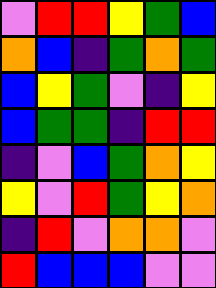[["violet", "red", "red", "yellow", "green", "blue"], ["orange", "blue", "indigo", "green", "orange", "green"], ["blue", "yellow", "green", "violet", "indigo", "yellow"], ["blue", "green", "green", "indigo", "red", "red"], ["indigo", "violet", "blue", "green", "orange", "yellow"], ["yellow", "violet", "red", "green", "yellow", "orange"], ["indigo", "red", "violet", "orange", "orange", "violet"], ["red", "blue", "blue", "blue", "violet", "violet"]]